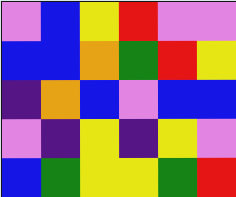[["violet", "blue", "yellow", "red", "violet", "violet"], ["blue", "blue", "orange", "green", "red", "yellow"], ["indigo", "orange", "blue", "violet", "blue", "blue"], ["violet", "indigo", "yellow", "indigo", "yellow", "violet"], ["blue", "green", "yellow", "yellow", "green", "red"]]